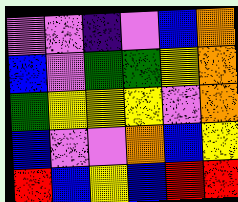[["violet", "violet", "indigo", "violet", "blue", "orange"], ["blue", "violet", "green", "green", "yellow", "orange"], ["green", "yellow", "yellow", "yellow", "violet", "orange"], ["blue", "violet", "violet", "orange", "blue", "yellow"], ["red", "blue", "yellow", "blue", "red", "red"]]